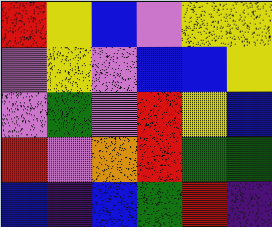[["red", "yellow", "blue", "violet", "yellow", "yellow"], ["violet", "yellow", "violet", "blue", "blue", "yellow"], ["violet", "green", "violet", "red", "yellow", "blue"], ["red", "violet", "orange", "red", "green", "green"], ["blue", "indigo", "blue", "green", "red", "indigo"]]